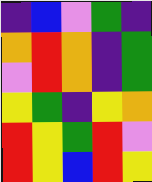[["indigo", "blue", "violet", "green", "indigo"], ["orange", "red", "orange", "indigo", "green"], ["violet", "red", "orange", "indigo", "green"], ["yellow", "green", "indigo", "yellow", "orange"], ["red", "yellow", "green", "red", "violet"], ["red", "yellow", "blue", "red", "yellow"]]